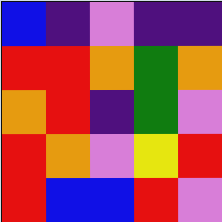[["blue", "indigo", "violet", "indigo", "indigo"], ["red", "red", "orange", "green", "orange"], ["orange", "red", "indigo", "green", "violet"], ["red", "orange", "violet", "yellow", "red"], ["red", "blue", "blue", "red", "violet"]]